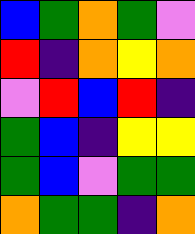[["blue", "green", "orange", "green", "violet"], ["red", "indigo", "orange", "yellow", "orange"], ["violet", "red", "blue", "red", "indigo"], ["green", "blue", "indigo", "yellow", "yellow"], ["green", "blue", "violet", "green", "green"], ["orange", "green", "green", "indigo", "orange"]]